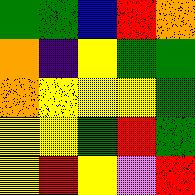[["green", "green", "blue", "red", "orange"], ["orange", "indigo", "yellow", "green", "green"], ["orange", "yellow", "yellow", "yellow", "green"], ["yellow", "yellow", "green", "red", "green"], ["yellow", "red", "yellow", "violet", "red"]]